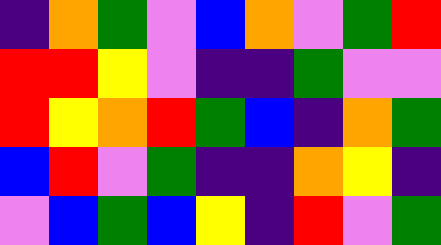[["indigo", "orange", "green", "violet", "blue", "orange", "violet", "green", "red"], ["red", "red", "yellow", "violet", "indigo", "indigo", "green", "violet", "violet"], ["red", "yellow", "orange", "red", "green", "blue", "indigo", "orange", "green"], ["blue", "red", "violet", "green", "indigo", "indigo", "orange", "yellow", "indigo"], ["violet", "blue", "green", "blue", "yellow", "indigo", "red", "violet", "green"]]